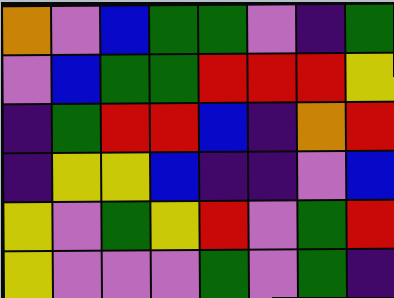[["orange", "violet", "blue", "green", "green", "violet", "indigo", "green"], ["violet", "blue", "green", "green", "red", "red", "red", "yellow"], ["indigo", "green", "red", "red", "blue", "indigo", "orange", "red"], ["indigo", "yellow", "yellow", "blue", "indigo", "indigo", "violet", "blue"], ["yellow", "violet", "green", "yellow", "red", "violet", "green", "red"], ["yellow", "violet", "violet", "violet", "green", "violet", "green", "indigo"]]